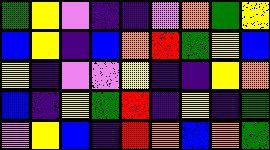[["green", "yellow", "violet", "indigo", "indigo", "violet", "orange", "green", "yellow"], ["blue", "yellow", "indigo", "blue", "orange", "red", "green", "yellow", "blue"], ["yellow", "indigo", "violet", "violet", "yellow", "indigo", "indigo", "yellow", "orange"], ["blue", "indigo", "yellow", "green", "red", "indigo", "yellow", "indigo", "green"], ["violet", "yellow", "blue", "indigo", "red", "orange", "blue", "orange", "green"]]